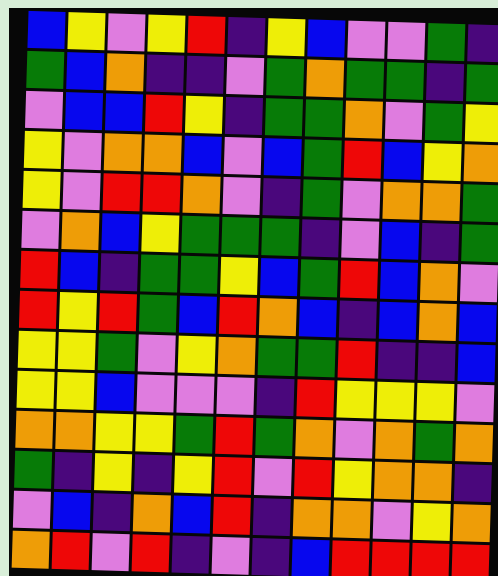[["blue", "yellow", "violet", "yellow", "red", "indigo", "yellow", "blue", "violet", "violet", "green", "indigo"], ["green", "blue", "orange", "indigo", "indigo", "violet", "green", "orange", "green", "green", "indigo", "green"], ["violet", "blue", "blue", "red", "yellow", "indigo", "green", "green", "orange", "violet", "green", "yellow"], ["yellow", "violet", "orange", "orange", "blue", "violet", "blue", "green", "red", "blue", "yellow", "orange"], ["yellow", "violet", "red", "red", "orange", "violet", "indigo", "green", "violet", "orange", "orange", "green"], ["violet", "orange", "blue", "yellow", "green", "green", "green", "indigo", "violet", "blue", "indigo", "green"], ["red", "blue", "indigo", "green", "green", "yellow", "blue", "green", "red", "blue", "orange", "violet"], ["red", "yellow", "red", "green", "blue", "red", "orange", "blue", "indigo", "blue", "orange", "blue"], ["yellow", "yellow", "green", "violet", "yellow", "orange", "green", "green", "red", "indigo", "indigo", "blue"], ["yellow", "yellow", "blue", "violet", "violet", "violet", "indigo", "red", "yellow", "yellow", "yellow", "violet"], ["orange", "orange", "yellow", "yellow", "green", "red", "green", "orange", "violet", "orange", "green", "orange"], ["green", "indigo", "yellow", "indigo", "yellow", "red", "violet", "red", "yellow", "orange", "orange", "indigo"], ["violet", "blue", "indigo", "orange", "blue", "red", "indigo", "orange", "orange", "violet", "yellow", "orange"], ["orange", "red", "violet", "red", "indigo", "violet", "indigo", "blue", "red", "red", "red", "red"]]